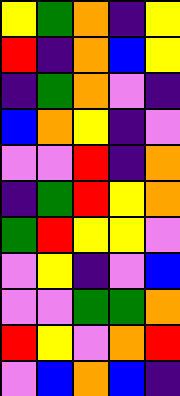[["yellow", "green", "orange", "indigo", "yellow"], ["red", "indigo", "orange", "blue", "yellow"], ["indigo", "green", "orange", "violet", "indigo"], ["blue", "orange", "yellow", "indigo", "violet"], ["violet", "violet", "red", "indigo", "orange"], ["indigo", "green", "red", "yellow", "orange"], ["green", "red", "yellow", "yellow", "violet"], ["violet", "yellow", "indigo", "violet", "blue"], ["violet", "violet", "green", "green", "orange"], ["red", "yellow", "violet", "orange", "red"], ["violet", "blue", "orange", "blue", "indigo"]]